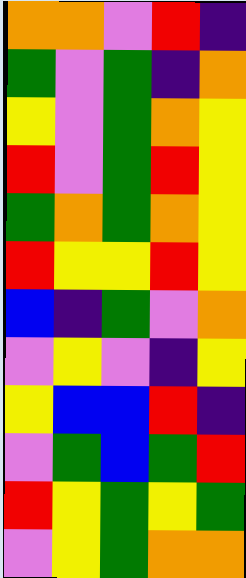[["orange", "orange", "violet", "red", "indigo"], ["green", "violet", "green", "indigo", "orange"], ["yellow", "violet", "green", "orange", "yellow"], ["red", "violet", "green", "red", "yellow"], ["green", "orange", "green", "orange", "yellow"], ["red", "yellow", "yellow", "red", "yellow"], ["blue", "indigo", "green", "violet", "orange"], ["violet", "yellow", "violet", "indigo", "yellow"], ["yellow", "blue", "blue", "red", "indigo"], ["violet", "green", "blue", "green", "red"], ["red", "yellow", "green", "yellow", "green"], ["violet", "yellow", "green", "orange", "orange"]]